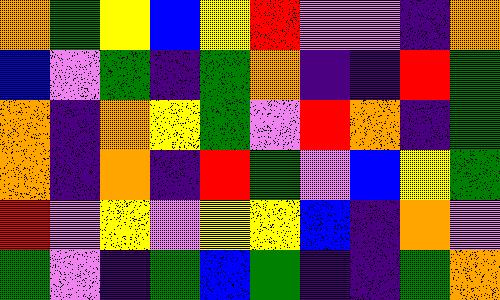[["orange", "green", "yellow", "blue", "yellow", "red", "violet", "violet", "indigo", "orange"], ["blue", "violet", "green", "indigo", "green", "orange", "indigo", "indigo", "red", "green"], ["orange", "indigo", "orange", "yellow", "green", "violet", "red", "orange", "indigo", "green"], ["orange", "indigo", "orange", "indigo", "red", "green", "violet", "blue", "yellow", "green"], ["red", "violet", "yellow", "violet", "yellow", "yellow", "blue", "indigo", "orange", "violet"], ["green", "violet", "indigo", "green", "blue", "green", "indigo", "indigo", "green", "orange"]]